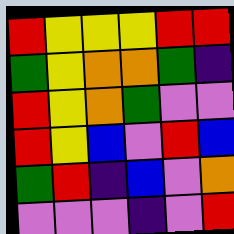[["red", "yellow", "yellow", "yellow", "red", "red"], ["green", "yellow", "orange", "orange", "green", "indigo"], ["red", "yellow", "orange", "green", "violet", "violet"], ["red", "yellow", "blue", "violet", "red", "blue"], ["green", "red", "indigo", "blue", "violet", "orange"], ["violet", "violet", "violet", "indigo", "violet", "red"]]